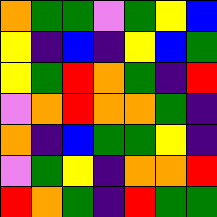[["orange", "green", "green", "violet", "green", "yellow", "blue"], ["yellow", "indigo", "blue", "indigo", "yellow", "blue", "green"], ["yellow", "green", "red", "orange", "green", "indigo", "red"], ["violet", "orange", "red", "orange", "orange", "green", "indigo"], ["orange", "indigo", "blue", "green", "green", "yellow", "indigo"], ["violet", "green", "yellow", "indigo", "orange", "orange", "red"], ["red", "orange", "green", "indigo", "red", "green", "green"]]